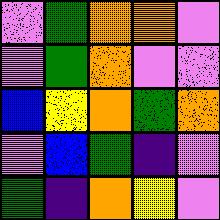[["violet", "green", "orange", "orange", "violet"], ["violet", "green", "orange", "violet", "violet"], ["blue", "yellow", "orange", "green", "orange"], ["violet", "blue", "green", "indigo", "violet"], ["green", "indigo", "orange", "yellow", "violet"]]